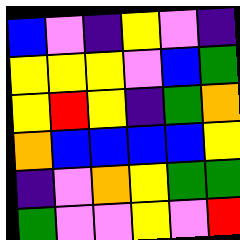[["blue", "violet", "indigo", "yellow", "violet", "indigo"], ["yellow", "yellow", "yellow", "violet", "blue", "green"], ["yellow", "red", "yellow", "indigo", "green", "orange"], ["orange", "blue", "blue", "blue", "blue", "yellow"], ["indigo", "violet", "orange", "yellow", "green", "green"], ["green", "violet", "violet", "yellow", "violet", "red"]]